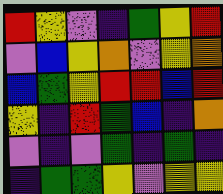[["red", "yellow", "violet", "indigo", "green", "yellow", "red"], ["violet", "blue", "yellow", "orange", "violet", "yellow", "orange"], ["blue", "green", "yellow", "red", "red", "blue", "red"], ["yellow", "indigo", "red", "green", "blue", "indigo", "orange"], ["violet", "indigo", "violet", "green", "indigo", "green", "indigo"], ["indigo", "green", "green", "yellow", "violet", "yellow", "yellow"]]